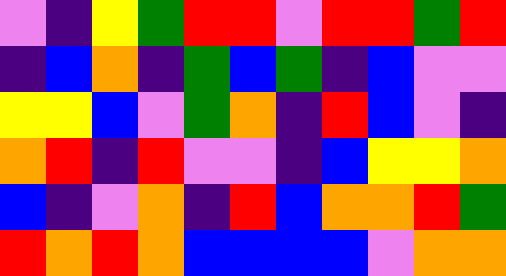[["violet", "indigo", "yellow", "green", "red", "red", "violet", "red", "red", "green", "red"], ["indigo", "blue", "orange", "indigo", "green", "blue", "green", "indigo", "blue", "violet", "violet"], ["yellow", "yellow", "blue", "violet", "green", "orange", "indigo", "red", "blue", "violet", "indigo"], ["orange", "red", "indigo", "red", "violet", "violet", "indigo", "blue", "yellow", "yellow", "orange"], ["blue", "indigo", "violet", "orange", "indigo", "red", "blue", "orange", "orange", "red", "green"], ["red", "orange", "red", "orange", "blue", "blue", "blue", "blue", "violet", "orange", "orange"]]